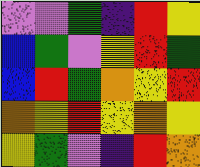[["violet", "violet", "green", "indigo", "red", "yellow"], ["blue", "green", "violet", "yellow", "red", "green"], ["blue", "red", "green", "orange", "yellow", "red"], ["orange", "yellow", "red", "yellow", "orange", "yellow"], ["yellow", "green", "violet", "indigo", "red", "orange"]]